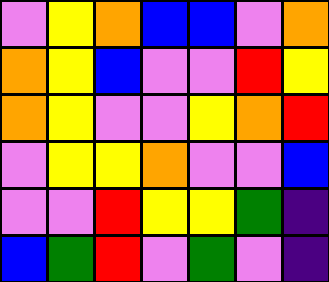[["violet", "yellow", "orange", "blue", "blue", "violet", "orange"], ["orange", "yellow", "blue", "violet", "violet", "red", "yellow"], ["orange", "yellow", "violet", "violet", "yellow", "orange", "red"], ["violet", "yellow", "yellow", "orange", "violet", "violet", "blue"], ["violet", "violet", "red", "yellow", "yellow", "green", "indigo"], ["blue", "green", "red", "violet", "green", "violet", "indigo"]]